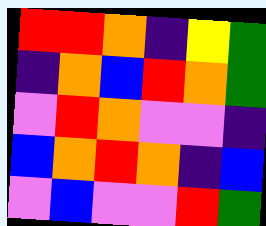[["red", "red", "orange", "indigo", "yellow", "green"], ["indigo", "orange", "blue", "red", "orange", "green"], ["violet", "red", "orange", "violet", "violet", "indigo"], ["blue", "orange", "red", "orange", "indigo", "blue"], ["violet", "blue", "violet", "violet", "red", "green"]]